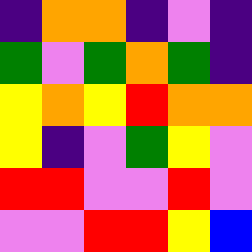[["indigo", "orange", "orange", "indigo", "violet", "indigo"], ["green", "violet", "green", "orange", "green", "indigo"], ["yellow", "orange", "yellow", "red", "orange", "orange"], ["yellow", "indigo", "violet", "green", "yellow", "violet"], ["red", "red", "violet", "violet", "red", "violet"], ["violet", "violet", "red", "red", "yellow", "blue"]]